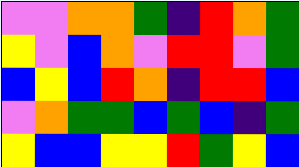[["violet", "violet", "orange", "orange", "green", "indigo", "red", "orange", "green"], ["yellow", "violet", "blue", "orange", "violet", "red", "red", "violet", "green"], ["blue", "yellow", "blue", "red", "orange", "indigo", "red", "red", "blue"], ["violet", "orange", "green", "green", "blue", "green", "blue", "indigo", "green"], ["yellow", "blue", "blue", "yellow", "yellow", "red", "green", "yellow", "blue"]]